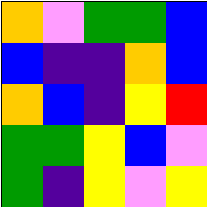[["orange", "violet", "green", "green", "blue"], ["blue", "indigo", "indigo", "orange", "blue"], ["orange", "blue", "indigo", "yellow", "red"], ["green", "green", "yellow", "blue", "violet"], ["green", "indigo", "yellow", "violet", "yellow"]]